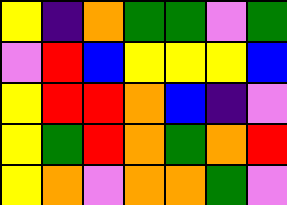[["yellow", "indigo", "orange", "green", "green", "violet", "green"], ["violet", "red", "blue", "yellow", "yellow", "yellow", "blue"], ["yellow", "red", "red", "orange", "blue", "indigo", "violet"], ["yellow", "green", "red", "orange", "green", "orange", "red"], ["yellow", "orange", "violet", "orange", "orange", "green", "violet"]]